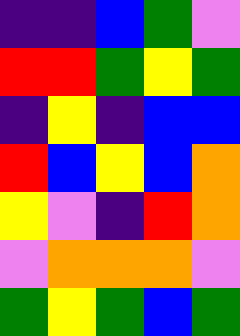[["indigo", "indigo", "blue", "green", "violet"], ["red", "red", "green", "yellow", "green"], ["indigo", "yellow", "indigo", "blue", "blue"], ["red", "blue", "yellow", "blue", "orange"], ["yellow", "violet", "indigo", "red", "orange"], ["violet", "orange", "orange", "orange", "violet"], ["green", "yellow", "green", "blue", "green"]]